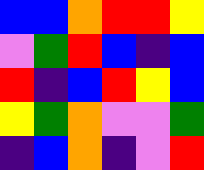[["blue", "blue", "orange", "red", "red", "yellow"], ["violet", "green", "red", "blue", "indigo", "blue"], ["red", "indigo", "blue", "red", "yellow", "blue"], ["yellow", "green", "orange", "violet", "violet", "green"], ["indigo", "blue", "orange", "indigo", "violet", "red"]]